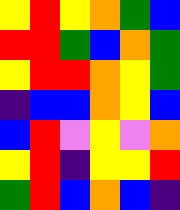[["yellow", "red", "yellow", "orange", "green", "blue"], ["red", "red", "green", "blue", "orange", "green"], ["yellow", "red", "red", "orange", "yellow", "green"], ["indigo", "blue", "blue", "orange", "yellow", "blue"], ["blue", "red", "violet", "yellow", "violet", "orange"], ["yellow", "red", "indigo", "yellow", "yellow", "red"], ["green", "red", "blue", "orange", "blue", "indigo"]]